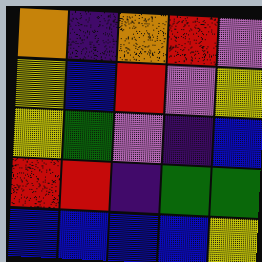[["orange", "indigo", "orange", "red", "violet"], ["yellow", "blue", "red", "violet", "yellow"], ["yellow", "green", "violet", "indigo", "blue"], ["red", "red", "indigo", "green", "green"], ["blue", "blue", "blue", "blue", "yellow"]]